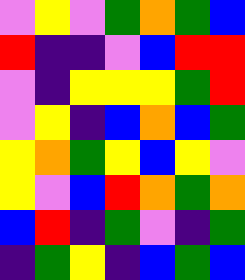[["violet", "yellow", "violet", "green", "orange", "green", "blue"], ["red", "indigo", "indigo", "violet", "blue", "red", "red"], ["violet", "indigo", "yellow", "yellow", "yellow", "green", "red"], ["violet", "yellow", "indigo", "blue", "orange", "blue", "green"], ["yellow", "orange", "green", "yellow", "blue", "yellow", "violet"], ["yellow", "violet", "blue", "red", "orange", "green", "orange"], ["blue", "red", "indigo", "green", "violet", "indigo", "green"], ["indigo", "green", "yellow", "indigo", "blue", "green", "blue"]]